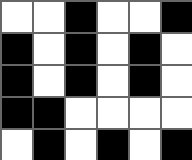[["white", "white", "black", "white", "white", "black"], ["black", "white", "black", "white", "black", "white"], ["black", "white", "black", "white", "black", "white"], ["black", "black", "white", "white", "white", "white"], ["white", "black", "white", "black", "white", "black"]]